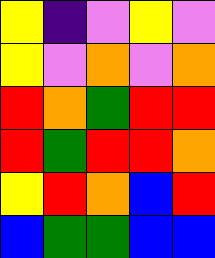[["yellow", "indigo", "violet", "yellow", "violet"], ["yellow", "violet", "orange", "violet", "orange"], ["red", "orange", "green", "red", "red"], ["red", "green", "red", "red", "orange"], ["yellow", "red", "orange", "blue", "red"], ["blue", "green", "green", "blue", "blue"]]